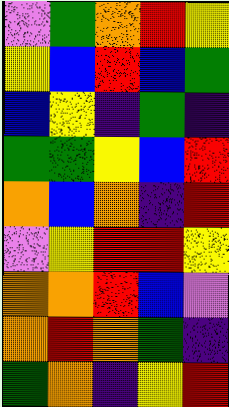[["violet", "green", "orange", "red", "yellow"], ["yellow", "blue", "red", "blue", "green"], ["blue", "yellow", "indigo", "green", "indigo"], ["green", "green", "yellow", "blue", "red"], ["orange", "blue", "orange", "indigo", "red"], ["violet", "yellow", "red", "red", "yellow"], ["orange", "orange", "red", "blue", "violet"], ["orange", "red", "orange", "green", "indigo"], ["green", "orange", "indigo", "yellow", "red"]]